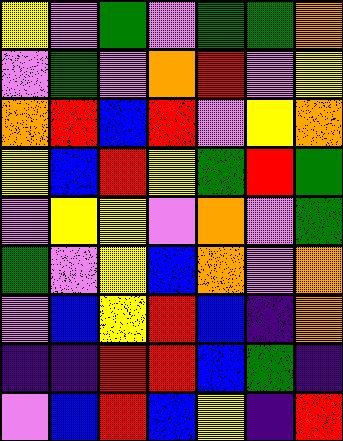[["yellow", "violet", "green", "violet", "green", "green", "orange"], ["violet", "green", "violet", "orange", "red", "violet", "yellow"], ["orange", "red", "blue", "red", "violet", "yellow", "orange"], ["yellow", "blue", "red", "yellow", "green", "red", "green"], ["violet", "yellow", "yellow", "violet", "orange", "violet", "green"], ["green", "violet", "yellow", "blue", "orange", "violet", "orange"], ["violet", "blue", "yellow", "red", "blue", "indigo", "orange"], ["indigo", "indigo", "red", "red", "blue", "green", "indigo"], ["violet", "blue", "red", "blue", "yellow", "indigo", "red"]]